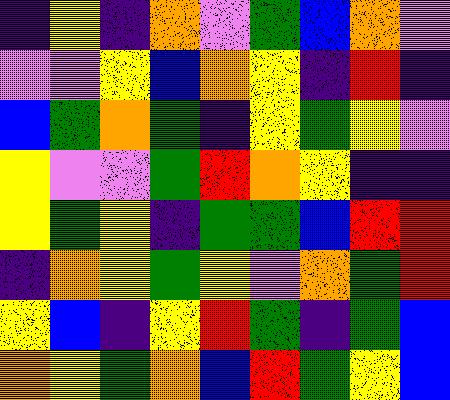[["indigo", "yellow", "indigo", "orange", "violet", "green", "blue", "orange", "violet"], ["violet", "violet", "yellow", "blue", "orange", "yellow", "indigo", "red", "indigo"], ["blue", "green", "orange", "green", "indigo", "yellow", "green", "yellow", "violet"], ["yellow", "violet", "violet", "green", "red", "orange", "yellow", "indigo", "indigo"], ["yellow", "green", "yellow", "indigo", "green", "green", "blue", "red", "red"], ["indigo", "orange", "yellow", "green", "yellow", "violet", "orange", "green", "red"], ["yellow", "blue", "indigo", "yellow", "red", "green", "indigo", "green", "blue"], ["orange", "yellow", "green", "orange", "blue", "red", "green", "yellow", "blue"]]